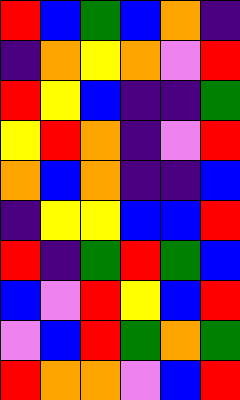[["red", "blue", "green", "blue", "orange", "indigo"], ["indigo", "orange", "yellow", "orange", "violet", "red"], ["red", "yellow", "blue", "indigo", "indigo", "green"], ["yellow", "red", "orange", "indigo", "violet", "red"], ["orange", "blue", "orange", "indigo", "indigo", "blue"], ["indigo", "yellow", "yellow", "blue", "blue", "red"], ["red", "indigo", "green", "red", "green", "blue"], ["blue", "violet", "red", "yellow", "blue", "red"], ["violet", "blue", "red", "green", "orange", "green"], ["red", "orange", "orange", "violet", "blue", "red"]]